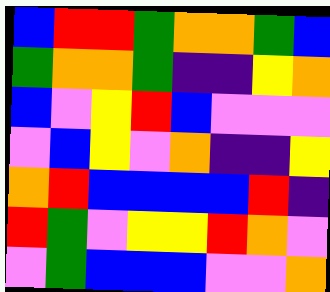[["blue", "red", "red", "green", "orange", "orange", "green", "blue"], ["green", "orange", "orange", "green", "indigo", "indigo", "yellow", "orange"], ["blue", "violet", "yellow", "red", "blue", "violet", "violet", "violet"], ["violet", "blue", "yellow", "violet", "orange", "indigo", "indigo", "yellow"], ["orange", "red", "blue", "blue", "blue", "blue", "red", "indigo"], ["red", "green", "violet", "yellow", "yellow", "red", "orange", "violet"], ["violet", "green", "blue", "blue", "blue", "violet", "violet", "orange"]]